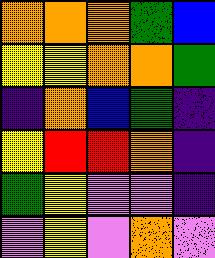[["orange", "orange", "orange", "green", "blue"], ["yellow", "yellow", "orange", "orange", "green"], ["indigo", "orange", "blue", "green", "indigo"], ["yellow", "red", "red", "orange", "indigo"], ["green", "yellow", "violet", "violet", "indigo"], ["violet", "yellow", "violet", "orange", "violet"]]